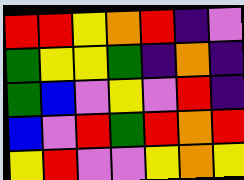[["red", "red", "yellow", "orange", "red", "indigo", "violet"], ["green", "yellow", "yellow", "green", "indigo", "orange", "indigo"], ["green", "blue", "violet", "yellow", "violet", "red", "indigo"], ["blue", "violet", "red", "green", "red", "orange", "red"], ["yellow", "red", "violet", "violet", "yellow", "orange", "yellow"]]